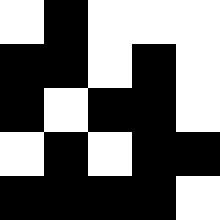[["white", "black", "white", "white", "white"], ["black", "black", "white", "black", "white"], ["black", "white", "black", "black", "white"], ["white", "black", "white", "black", "black"], ["black", "black", "black", "black", "white"]]